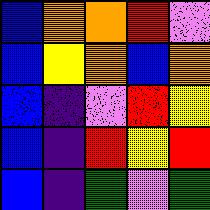[["blue", "orange", "orange", "red", "violet"], ["blue", "yellow", "orange", "blue", "orange"], ["blue", "indigo", "violet", "red", "yellow"], ["blue", "indigo", "red", "yellow", "red"], ["blue", "indigo", "green", "violet", "green"]]